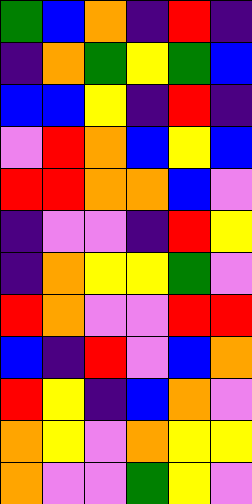[["green", "blue", "orange", "indigo", "red", "indigo"], ["indigo", "orange", "green", "yellow", "green", "blue"], ["blue", "blue", "yellow", "indigo", "red", "indigo"], ["violet", "red", "orange", "blue", "yellow", "blue"], ["red", "red", "orange", "orange", "blue", "violet"], ["indigo", "violet", "violet", "indigo", "red", "yellow"], ["indigo", "orange", "yellow", "yellow", "green", "violet"], ["red", "orange", "violet", "violet", "red", "red"], ["blue", "indigo", "red", "violet", "blue", "orange"], ["red", "yellow", "indigo", "blue", "orange", "violet"], ["orange", "yellow", "violet", "orange", "yellow", "yellow"], ["orange", "violet", "violet", "green", "yellow", "violet"]]